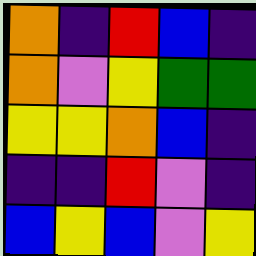[["orange", "indigo", "red", "blue", "indigo"], ["orange", "violet", "yellow", "green", "green"], ["yellow", "yellow", "orange", "blue", "indigo"], ["indigo", "indigo", "red", "violet", "indigo"], ["blue", "yellow", "blue", "violet", "yellow"]]